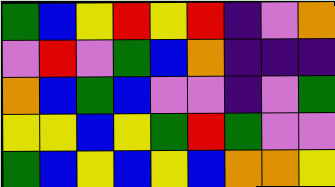[["green", "blue", "yellow", "red", "yellow", "red", "indigo", "violet", "orange"], ["violet", "red", "violet", "green", "blue", "orange", "indigo", "indigo", "indigo"], ["orange", "blue", "green", "blue", "violet", "violet", "indigo", "violet", "green"], ["yellow", "yellow", "blue", "yellow", "green", "red", "green", "violet", "violet"], ["green", "blue", "yellow", "blue", "yellow", "blue", "orange", "orange", "yellow"]]